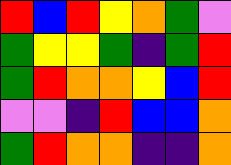[["red", "blue", "red", "yellow", "orange", "green", "violet"], ["green", "yellow", "yellow", "green", "indigo", "green", "red"], ["green", "red", "orange", "orange", "yellow", "blue", "red"], ["violet", "violet", "indigo", "red", "blue", "blue", "orange"], ["green", "red", "orange", "orange", "indigo", "indigo", "orange"]]